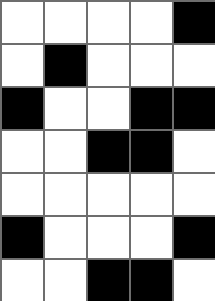[["white", "white", "white", "white", "black"], ["white", "black", "white", "white", "white"], ["black", "white", "white", "black", "black"], ["white", "white", "black", "black", "white"], ["white", "white", "white", "white", "white"], ["black", "white", "white", "white", "black"], ["white", "white", "black", "black", "white"]]